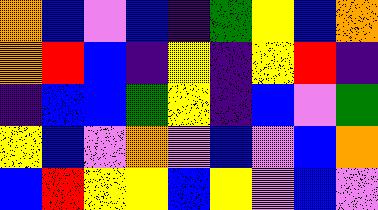[["orange", "blue", "violet", "blue", "indigo", "green", "yellow", "blue", "orange"], ["orange", "red", "blue", "indigo", "yellow", "indigo", "yellow", "red", "indigo"], ["indigo", "blue", "blue", "green", "yellow", "indigo", "blue", "violet", "green"], ["yellow", "blue", "violet", "orange", "violet", "blue", "violet", "blue", "orange"], ["blue", "red", "yellow", "yellow", "blue", "yellow", "violet", "blue", "violet"]]